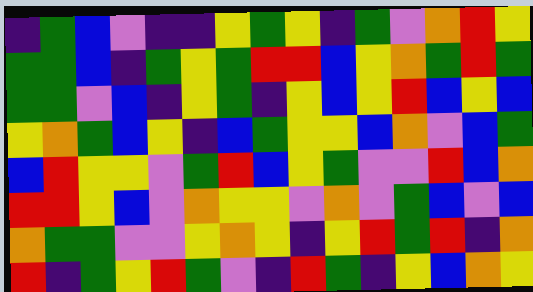[["indigo", "green", "blue", "violet", "indigo", "indigo", "yellow", "green", "yellow", "indigo", "green", "violet", "orange", "red", "yellow"], ["green", "green", "blue", "indigo", "green", "yellow", "green", "red", "red", "blue", "yellow", "orange", "green", "red", "green"], ["green", "green", "violet", "blue", "indigo", "yellow", "green", "indigo", "yellow", "blue", "yellow", "red", "blue", "yellow", "blue"], ["yellow", "orange", "green", "blue", "yellow", "indigo", "blue", "green", "yellow", "yellow", "blue", "orange", "violet", "blue", "green"], ["blue", "red", "yellow", "yellow", "violet", "green", "red", "blue", "yellow", "green", "violet", "violet", "red", "blue", "orange"], ["red", "red", "yellow", "blue", "violet", "orange", "yellow", "yellow", "violet", "orange", "violet", "green", "blue", "violet", "blue"], ["orange", "green", "green", "violet", "violet", "yellow", "orange", "yellow", "indigo", "yellow", "red", "green", "red", "indigo", "orange"], ["red", "indigo", "green", "yellow", "red", "green", "violet", "indigo", "red", "green", "indigo", "yellow", "blue", "orange", "yellow"]]